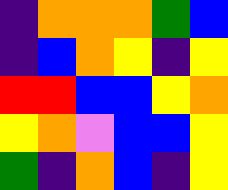[["indigo", "orange", "orange", "orange", "green", "blue"], ["indigo", "blue", "orange", "yellow", "indigo", "yellow"], ["red", "red", "blue", "blue", "yellow", "orange"], ["yellow", "orange", "violet", "blue", "blue", "yellow"], ["green", "indigo", "orange", "blue", "indigo", "yellow"]]